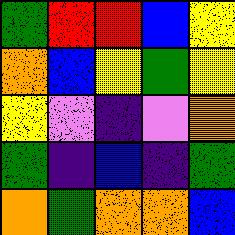[["green", "red", "red", "blue", "yellow"], ["orange", "blue", "yellow", "green", "yellow"], ["yellow", "violet", "indigo", "violet", "orange"], ["green", "indigo", "blue", "indigo", "green"], ["orange", "green", "orange", "orange", "blue"]]